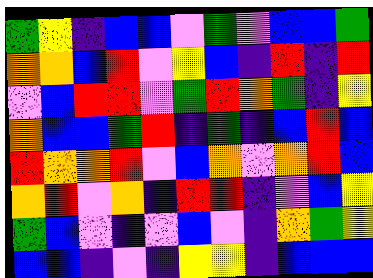[["green", "yellow", "indigo", "blue", "blue", "violet", "green", "violet", "blue", "blue", "green"], ["orange", "orange", "blue", "red", "violet", "yellow", "blue", "indigo", "red", "indigo", "red"], ["violet", "blue", "red", "red", "violet", "green", "red", "orange", "green", "indigo", "yellow"], ["orange", "blue", "blue", "green", "red", "indigo", "green", "indigo", "blue", "red", "blue"], ["red", "orange", "orange", "red", "violet", "blue", "orange", "violet", "orange", "red", "blue"], ["orange", "red", "violet", "orange", "indigo", "red", "red", "indigo", "violet", "blue", "yellow"], ["green", "blue", "violet", "indigo", "violet", "blue", "violet", "indigo", "orange", "green", "yellow"], ["blue", "blue", "indigo", "violet", "indigo", "yellow", "yellow", "indigo", "blue", "blue", "blue"]]